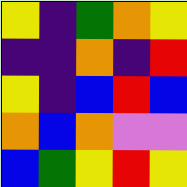[["yellow", "indigo", "green", "orange", "yellow"], ["indigo", "indigo", "orange", "indigo", "red"], ["yellow", "indigo", "blue", "red", "blue"], ["orange", "blue", "orange", "violet", "violet"], ["blue", "green", "yellow", "red", "yellow"]]